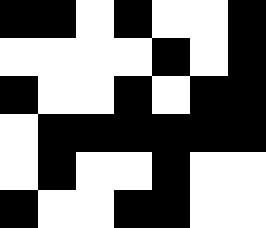[["black", "black", "white", "black", "white", "white", "black"], ["white", "white", "white", "white", "black", "white", "black"], ["black", "white", "white", "black", "white", "black", "black"], ["white", "black", "black", "black", "black", "black", "black"], ["white", "black", "white", "white", "black", "white", "white"], ["black", "white", "white", "black", "black", "white", "white"]]